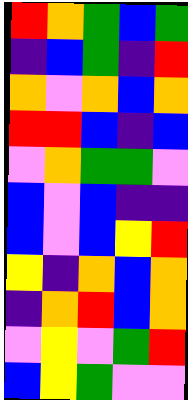[["red", "orange", "green", "blue", "green"], ["indigo", "blue", "green", "indigo", "red"], ["orange", "violet", "orange", "blue", "orange"], ["red", "red", "blue", "indigo", "blue"], ["violet", "orange", "green", "green", "violet"], ["blue", "violet", "blue", "indigo", "indigo"], ["blue", "violet", "blue", "yellow", "red"], ["yellow", "indigo", "orange", "blue", "orange"], ["indigo", "orange", "red", "blue", "orange"], ["violet", "yellow", "violet", "green", "red"], ["blue", "yellow", "green", "violet", "violet"]]